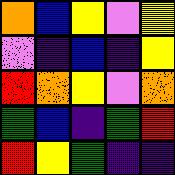[["orange", "blue", "yellow", "violet", "yellow"], ["violet", "indigo", "blue", "indigo", "yellow"], ["red", "orange", "yellow", "violet", "orange"], ["green", "blue", "indigo", "green", "red"], ["red", "yellow", "green", "indigo", "indigo"]]